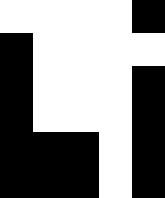[["white", "white", "white", "white", "black"], ["black", "white", "white", "white", "white"], ["black", "white", "white", "white", "black"], ["black", "white", "white", "white", "black"], ["black", "black", "black", "white", "black"], ["black", "black", "black", "white", "black"]]